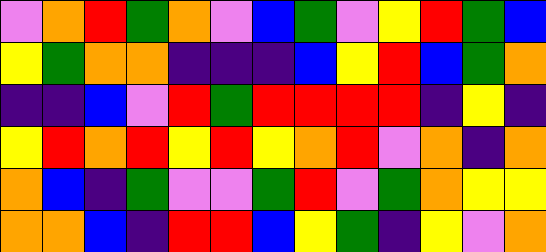[["violet", "orange", "red", "green", "orange", "violet", "blue", "green", "violet", "yellow", "red", "green", "blue"], ["yellow", "green", "orange", "orange", "indigo", "indigo", "indigo", "blue", "yellow", "red", "blue", "green", "orange"], ["indigo", "indigo", "blue", "violet", "red", "green", "red", "red", "red", "red", "indigo", "yellow", "indigo"], ["yellow", "red", "orange", "red", "yellow", "red", "yellow", "orange", "red", "violet", "orange", "indigo", "orange"], ["orange", "blue", "indigo", "green", "violet", "violet", "green", "red", "violet", "green", "orange", "yellow", "yellow"], ["orange", "orange", "blue", "indigo", "red", "red", "blue", "yellow", "green", "indigo", "yellow", "violet", "orange"]]